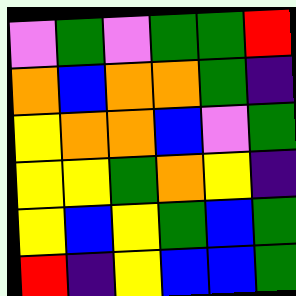[["violet", "green", "violet", "green", "green", "red"], ["orange", "blue", "orange", "orange", "green", "indigo"], ["yellow", "orange", "orange", "blue", "violet", "green"], ["yellow", "yellow", "green", "orange", "yellow", "indigo"], ["yellow", "blue", "yellow", "green", "blue", "green"], ["red", "indigo", "yellow", "blue", "blue", "green"]]